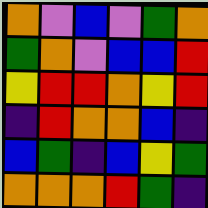[["orange", "violet", "blue", "violet", "green", "orange"], ["green", "orange", "violet", "blue", "blue", "red"], ["yellow", "red", "red", "orange", "yellow", "red"], ["indigo", "red", "orange", "orange", "blue", "indigo"], ["blue", "green", "indigo", "blue", "yellow", "green"], ["orange", "orange", "orange", "red", "green", "indigo"]]